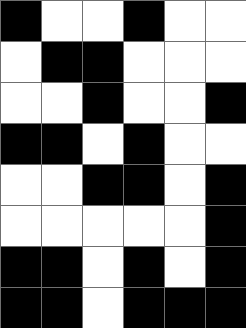[["black", "white", "white", "black", "white", "white"], ["white", "black", "black", "white", "white", "white"], ["white", "white", "black", "white", "white", "black"], ["black", "black", "white", "black", "white", "white"], ["white", "white", "black", "black", "white", "black"], ["white", "white", "white", "white", "white", "black"], ["black", "black", "white", "black", "white", "black"], ["black", "black", "white", "black", "black", "black"]]